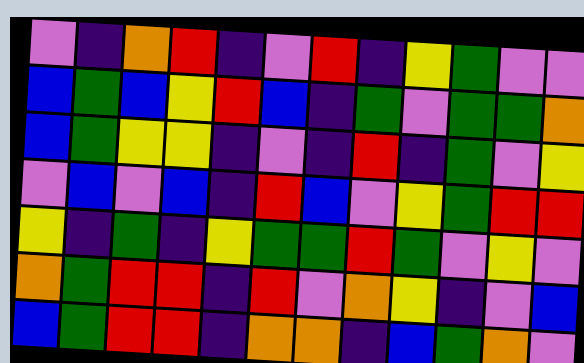[["violet", "indigo", "orange", "red", "indigo", "violet", "red", "indigo", "yellow", "green", "violet", "violet"], ["blue", "green", "blue", "yellow", "red", "blue", "indigo", "green", "violet", "green", "green", "orange"], ["blue", "green", "yellow", "yellow", "indigo", "violet", "indigo", "red", "indigo", "green", "violet", "yellow"], ["violet", "blue", "violet", "blue", "indigo", "red", "blue", "violet", "yellow", "green", "red", "red"], ["yellow", "indigo", "green", "indigo", "yellow", "green", "green", "red", "green", "violet", "yellow", "violet"], ["orange", "green", "red", "red", "indigo", "red", "violet", "orange", "yellow", "indigo", "violet", "blue"], ["blue", "green", "red", "red", "indigo", "orange", "orange", "indigo", "blue", "green", "orange", "violet"]]